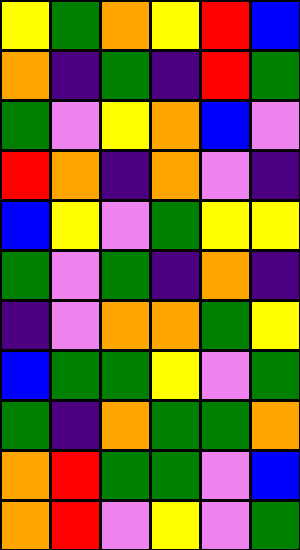[["yellow", "green", "orange", "yellow", "red", "blue"], ["orange", "indigo", "green", "indigo", "red", "green"], ["green", "violet", "yellow", "orange", "blue", "violet"], ["red", "orange", "indigo", "orange", "violet", "indigo"], ["blue", "yellow", "violet", "green", "yellow", "yellow"], ["green", "violet", "green", "indigo", "orange", "indigo"], ["indigo", "violet", "orange", "orange", "green", "yellow"], ["blue", "green", "green", "yellow", "violet", "green"], ["green", "indigo", "orange", "green", "green", "orange"], ["orange", "red", "green", "green", "violet", "blue"], ["orange", "red", "violet", "yellow", "violet", "green"]]